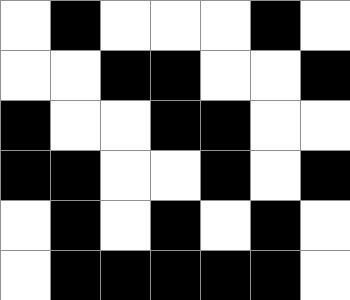[["white", "black", "white", "white", "white", "black", "white"], ["white", "white", "black", "black", "white", "white", "black"], ["black", "white", "white", "black", "black", "white", "white"], ["black", "black", "white", "white", "black", "white", "black"], ["white", "black", "white", "black", "white", "black", "white"], ["white", "black", "black", "black", "black", "black", "white"]]